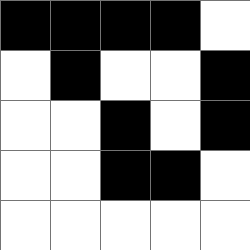[["black", "black", "black", "black", "white"], ["white", "black", "white", "white", "black"], ["white", "white", "black", "white", "black"], ["white", "white", "black", "black", "white"], ["white", "white", "white", "white", "white"]]